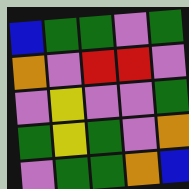[["blue", "green", "green", "violet", "green"], ["orange", "violet", "red", "red", "violet"], ["violet", "yellow", "violet", "violet", "green"], ["green", "yellow", "green", "violet", "orange"], ["violet", "green", "green", "orange", "blue"]]